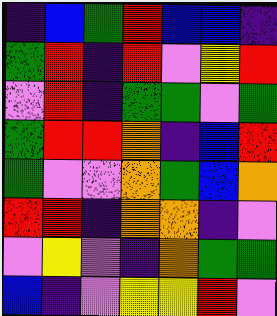[["indigo", "blue", "green", "red", "blue", "blue", "indigo"], ["green", "red", "indigo", "red", "violet", "yellow", "red"], ["violet", "red", "indigo", "green", "green", "violet", "green"], ["green", "red", "red", "orange", "indigo", "blue", "red"], ["green", "violet", "violet", "orange", "green", "blue", "orange"], ["red", "red", "indigo", "orange", "orange", "indigo", "violet"], ["violet", "yellow", "violet", "indigo", "orange", "green", "green"], ["blue", "indigo", "violet", "yellow", "yellow", "red", "violet"]]